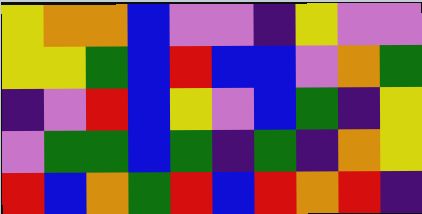[["yellow", "orange", "orange", "blue", "violet", "violet", "indigo", "yellow", "violet", "violet"], ["yellow", "yellow", "green", "blue", "red", "blue", "blue", "violet", "orange", "green"], ["indigo", "violet", "red", "blue", "yellow", "violet", "blue", "green", "indigo", "yellow"], ["violet", "green", "green", "blue", "green", "indigo", "green", "indigo", "orange", "yellow"], ["red", "blue", "orange", "green", "red", "blue", "red", "orange", "red", "indigo"]]